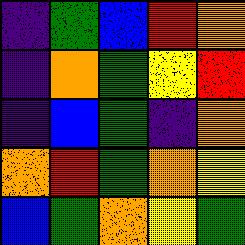[["indigo", "green", "blue", "red", "orange"], ["indigo", "orange", "green", "yellow", "red"], ["indigo", "blue", "green", "indigo", "orange"], ["orange", "red", "green", "orange", "yellow"], ["blue", "green", "orange", "yellow", "green"]]